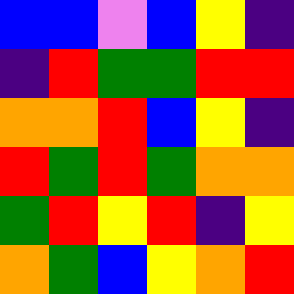[["blue", "blue", "violet", "blue", "yellow", "indigo"], ["indigo", "red", "green", "green", "red", "red"], ["orange", "orange", "red", "blue", "yellow", "indigo"], ["red", "green", "red", "green", "orange", "orange"], ["green", "red", "yellow", "red", "indigo", "yellow"], ["orange", "green", "blue", "yellow", "orange", "red"]]